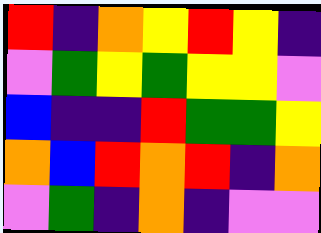[["red", "indigo", "orange", "yellow", "red", "yellow", "indigo"], ["violet", "green", "yellow", "green", "yellow", "yellow", "violet"], ["blue", "indigo", "indigo", "red", "green", "green", "yellow"], ["orange", "blue", "red", "orange", "red", "indigo", "orange"], ["violet", "green", "indigo", "orange", "indigo", "violet", "violet"]]